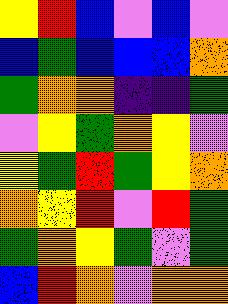[["yellow", "red", "blue", "violet", "blue", "violet"], ["blue", "green", "blue", "blue", "blue", "orange"], ["green", "orange", "orange", "indigo", "indigo", "green"], ["violet", "yellow", "green", "orange", "yellow", "violet"], ["yellow", "green", "red", "green", "yellow", "orange"], ["orange", "yellow", "red", "violet", "red", "green"], ["green", "orange", "yellow", "green", "violet", "green"], ["blue", "red", "orange", "violet", "orange", "orange"]]